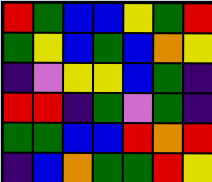[["red", "green", "blue", "blue", "yellow", "green", "red"], ["green", "yellow", "blue", "green", "blue", "orange", "yellow"], ["indigo", "violet", "yellow", "yellow", "blue", "green", "indigo"], ["red", "red", "indigo", "green", "violet", "green", "indigo"], ["green", "green", "blue", "blue", "red", "orange", "red"], ["indigo", "blue", "orange", "green", "green", "red", "yellow"]]